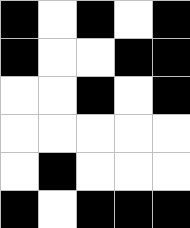[["black", "white", "black", "white", "black"], ["black", "white", "white", "black", "black"], ["white", "white", "black", "white", "black"], ["white", "white", "white", "white", "white"], ["white", "black", "white", "white", "white"], ["black", "white", "black", "black", "black"]]